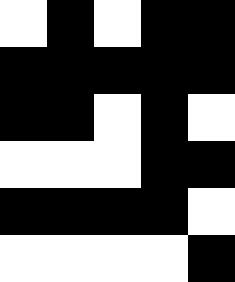[["white", "black", "white", "black", "black"], ["black", "black", "black", "black", "black"], ["black", "black", "white", "black", "white"], ["white", "white", "white", "black", "black"], ["black", "black", "black", "black", "white"], ["white", "white", "white", "white", "black"]]